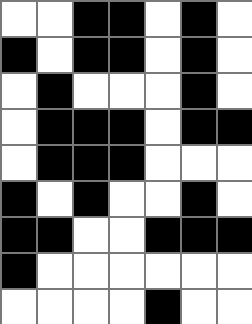[["white", "white", "black", "black", "white", "black", "white"], ["black", "white", "black", "black", "white", "black", "white"], ["white", "black", "white", "white", "white", "black", "white"], ["white", "black", "black", "black", "white", "black", "black"], ["white", "black", "black", "black", "white", "white", "white"], ["black", "white", "black", "white", "white", "black", "white"], ["black", "black", "white", "white", "black", "black", "black"], ["black", "white", "white", "white", "white", "white", "white"], ["white", "white", "white", "white", "black", "white", "white"]]